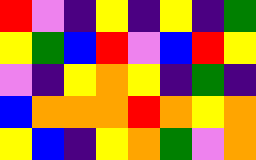[["red", "violet", "indigo", "yellow", "indigo", "yellow", "indigo", "green"], ["yellow", "green", "blue", "red", "violet", "blue", "red", "yellow"], ["violet", "indigo", "yellow", "orange", "yellow", "indigo", "green", "indigo"], ["blue", "orange", "orange", "orange", "red", "orange", "yellow", "orange"], ["yellow", "blue", "indigo", "yellow", "orange", "green", "violet", "orange"]]